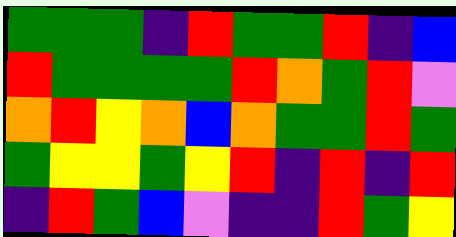[["green", "green", "green", "indigo", "red", "green", "green", "red", "indigo", "blue"], ["red", "green", "green", "green", "green", "red", "orange", "green", "red", "violet"], ["orange", "red", "yellow", "orange", "blue", "orange", "green", "green", "red", "green"], ["green", "yellow", "yellow", "green", "yellow", "red", "indigo", "red", "indigo", "red"], ["indigo", "red", "green", "blue", "violet", "indigo", "indigo", "red", "green", "yellow"]]